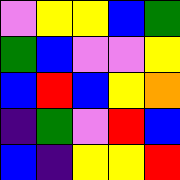[["violet", "yellow", "yellow", "blue", "green"], ["green", "blue", "violet", "violet", "yellow"], ["blue", "red", "blue", "yellow", "orange"], ["indigo", "green", "violet", "red", "blue"], ["blue", "indigo", "yellow", "yellow", "red"]]